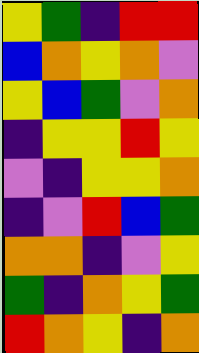[["yellow", "green", "indigo", "red", "red"], ["blue", "orange", "yellow", "orange", "violet"], ["yellow", "blue", "green", "violet", "orange"], ["indigo", "yellow", "yellow", "red", "yellow"], ["violet", "indigo", "yellow", "yellow", "orange"], ["indigo", "violet", "red", "blue", "green"], ["orange", "orange", "indigo", "violet", "yellow"], ["green", "indigo", "orange", "yellow", "green"], ["red", "orange", "yellow", "indigo", "orange"]]